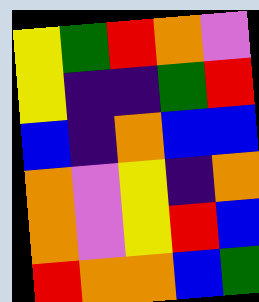[["yellow", "green", "red", "orange", "violet"], ["yellow", "indigo", "indigo", "green", "red"], ["blue", "indigo", "orange", "blue", "blue"], ["orange", "violet", "yellow", "indigo", "orange"], ["orange", "violet", "yellow", "red", "blue"], ["red", "orange", "orange", "blue", "green"]]